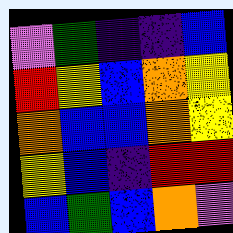[["violet", "green", "indigo", "indigo", "blue"], ["red", "yellow", "blue", "orange", "yellow"], ["orange", "blue", "blue", "orange", "yellow"], ["yellow", "blue", "indigo", "red", "red"], ["blue", "green", "blue", "orange", "violet"]]